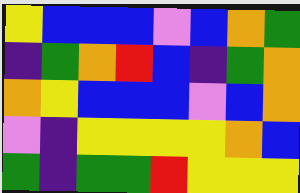[["yellow", "blue", "blue", "blue", "violet", "blue", "orange", "green"], ["indigo", "green", "orange", "red", "blue", "indigo", "green", "orange"], ["orange", "yellow", "blue", "blue", "blue", "violet", "blue", "orange"], ["violet", "indigo", "yellow", "yellow", "yellow", "yellow", "orange", "blue"], ["green", "indigo", "green", "green", "red", "yellow", "yellow", "yellow"]]